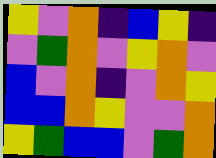[["yellow", "violet", "orange", "indigo", "blue", "yellow", "indigo"], ["violet", "green", "orange", "violet", "yellow", "orange", "violet"], ["blue", "violet", "orange", "indigo", "violet", "orange", "yellow"], ["blue", "blue", "orange", "yellow", "violet", "violet", "orange"], ["yellow", "green", "blue", "blue", "violet", "green", "orange"]]